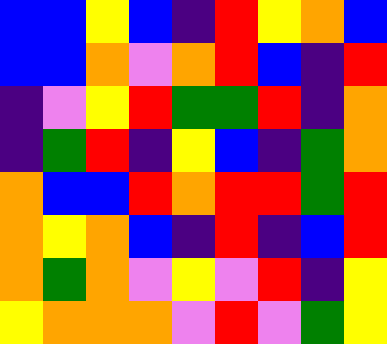[["blue", "blue", "yellow", "blue", "indigo", "red", "yellow", "orange", "blue"], ["blue", "blue", "orange", "violet", "orange", "red", "blue", "indigo", "red"], ["indigo", "violet", "yellow", "red", "green", "green", "red", "indigo", "orange"], ["indigo", "green", "red", "indigo", "yellow", "blue", "indigo", "green", "orange"], ["orange", "blue", "blue", "red", "orange", "red", "red", "green", "red"], ["orange", "yellow", "orange", "blue", "indigo", "red", "indigo", "blue", "red"], ["orange", "green", "orange", "violet", "yellow", "violet", "red", "indigo", "yellow"], ["yellow", "orange", "orange", "orange", "violet", "red", "violet", "green", "yellow"]]